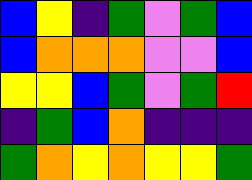[["blue", "yellow", "indigo", "green", "violet", "green", "blue"], ["blue", "orange", "orange", "orange", "violet", "violet", "blue"], ["yellow", "yellow", "blue", "green", "violet", "green", "red"], ["indigo", "green", "blue", "orange", "indigo", "indigo", "indigo"], ["green", "orange", "yellow", "orange", "yellow", "yellow", "green"]]